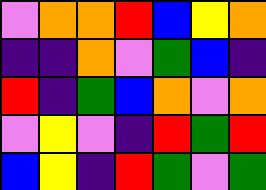[["violet", "orange", "orange", "red", "blue", "yellow", "orange"], ["indigo", "indigo", "orange", "violet", "green", "blue", "indigo"], ["red", "indigo", "green", "blue", "orange", "violet", "orange"], ["violet", "yellow", "violet", "indigo", "red", "green", "red"], ["blue", "yellow", "indigo", "red", "green", "violet", "green"]]